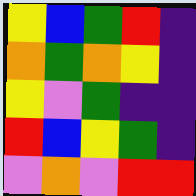[["yellow", "blue", "green", "red", "indigo"], ["orange", "green", "orange", "yellow", "indigo"], ["yellow", "violet", "green", "indigo", "indigo"], ["red", "blue", "yellow", "green", "indigo"], ["violet", "orange", "violet", "red", "red"]]